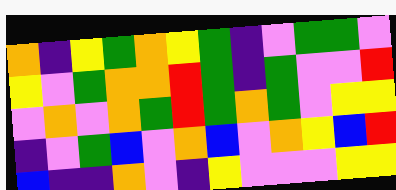[["orange", "indigo", "yellow", "green", "orange", "yellow", "green", "indigo", "violet", "green", "green", "violet"], ["yellow", "violet", "green", "orange", "orange", "red", "green", "indigo", "green", "violet", "violet", "red"], ["violet", "orange", "violet", "orange", "green", "red", "green", "orange", "green", "violet", "yellow", "yellow"], ["indigo", "violet", "green", "blue", "violet", "orange", "blue", "violet", "orange", "yellow", "blue", "red"], ["blue", "indigo", "indigo", "orange", "violet", "indigo", "yellow", "violet", "violet", "violet", "yellow", "yellow"]]